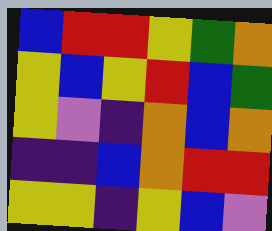[["blue", "red", "red", "yellow", "green", "orange"], ["yellow", "blue", "yellow", "red", "blue", "green"], ["yellow", "violet", "indigo", "orange", "blue", "orange"], ["indigo", "indigo", "blue", "orange", "red", "red"], ["yellow", "yellow", "indigo", "yellow", "blue", "violet"]]